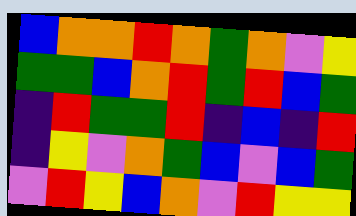[["blue", "orange", "orange", "red", "orange", "green", "orange", "violet", "yellow"], ["green", "green", "blue", "orange", "red", "green", "red", "blue", "green"], ["indigo", "red", "green", "green", "red", "indigo", "blue", "indigo", "red"], ["indigo", "yellow", "violet", "orange", "green", "blue", "violet", "blue", "green"], ["violet", "red", "yellow", "blue", "orange", "violet", "red", "yellow", "yellow"]]